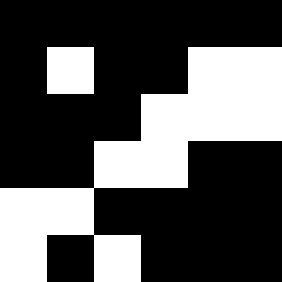[["black", "black", "black", "black", "black", "black"], ["black", "white", "black", "black", "white", "white"], ["black", "black", "black", "white", "white", "white"], ["black", "black", "white", "white", "black", "black"], ["white", "white", "black", "black", "black", "black"], ["white", "black", "white", "black", "black", "black"]]